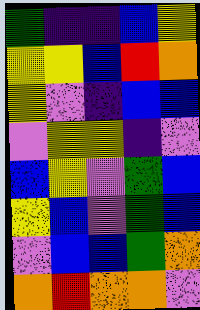[["green", "indigo", "indigo", "blue", "yellow"], ["yellow", "yellow", "blue", "red", "orange"], ["yellow", "violet", "indigo", "blue", "blue"], ["violet", "yellow", "yellow", "indigo", "violet"], ["blue", "yellow", "violet", "green", "blue"], ["yellow", "blue", "violet", "green", "blue"], ["violet", "blue", "blue", "green", "orange"], ["orange", "red", "orange", "orange", "violet"]]